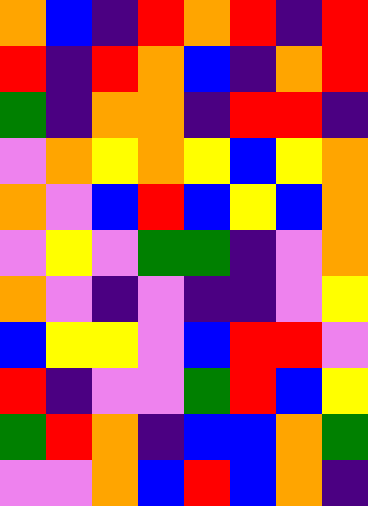[["orange", "blue", "indigo", "red", "orange", "red", "indigo", "red"], ["red", "indigo", "red", "orange", "blue", "indigo", "orange", "red"], ["green", "indigo", "orange", "orange", "indigo", "red", "red", "indigo"], ["violet", "orange", "yellow", "orange", "yellow", "blue", "yellow", "orange"], ["orange", "violet", "blue", "red", "blue", "yellow", "blue", "orange"], ["violet", "yellow", "violet", "green", "green", "indigo", "violet", "orange"], ["orange", "violet", "indigo", "violet", "indigo", "indigo", "violet", "yellow"], ["blue", "yellow", "yellow", "violet", "blue", "red", "red", "violet"], ["red", "indigo", "violet", "violet", "green", "red", "blue", "yellow"], ["green", "red", "orange", "indigo", "blue", "blue", "orange", "green"], ["violet", "violet", "orange", "blue", "red", "blue", "orange", "indigo"]]